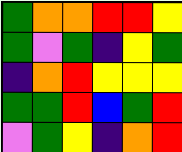[["green", "orange", "orange", "red", "red", "yellow"], ["green", "violet", "green", "indigo", "yellow", "green"], ["indigo", "orange", "red", "yellow", "yellow", "yellow"], ["green", "green", "red", "blue", "green", "red"], ["violet", "green", "yellow", "indigo", "orange", "red"]]